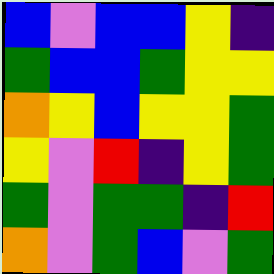[["blue", "violet", "blue", "blue", "yellow", "indigo"], ["green", "blue", "blue", "green", "yellow", "yellow"], ["orange", "yellow", "blue", "yellow", "yellow", "green"], ["yellow", "violet", "red", "indigo", "yellow", "green"], ["green", "violet", "green", "green", "indigo", "red"], ["orange", "violet", "green", "blue", "violet", "green"]]